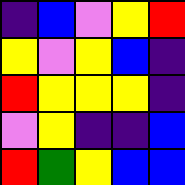[["indigo", "blue", "violet", "yellow", "red"], ["yellow", "violet", "yellow", "blue", "indigo"], ["red", "yellow", "yellow", "yellow", "indigo"], ["violet", "yellow", "indigo", "indigo", "blue"], ["red", "green", "yellow", "blue", "blue"]]